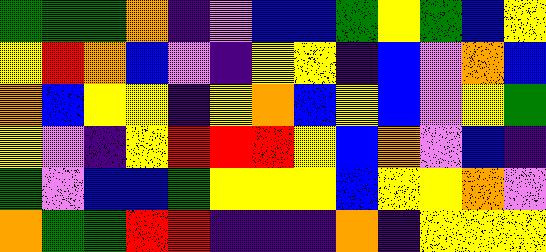[["green", "green", "green", "orange", "indigo", "violet", "blue", "blue", "green", "yellow", "green", "blue", "yellow"], ["yellow", "red", "orange", "blue", "violet", "indigo", "yellow", "yellow", "indigo", "blue", "violet", "orange", "blue"], ["orange", "blue", "yellow", "yellow", "indigo", "yellow", "orange", "blue", "yellow", "blue", "violet", "yellow", "green"], ["yellow", "violet", "indigo", "yellow", "red", "red", "red", "yellow", "blue", "orange", "violet", "blue", "indigo"], ["green", "violet", "blue", "blue", "green", "yellow", "yellow", "yellow", "blue", "yellow", "yellow", "orange", "violet"], ["orange", "green", "green", "red", "red", "indigo", "indigo", "indigo", "orange", "indigo", "yellow", "yellow", "yellow"]]